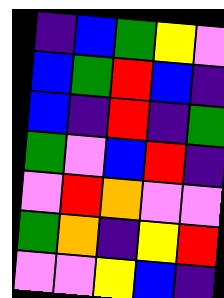[["indigo", "blue", "green", "yellow", "violet"], ["blue", "green", "red", "blue", "indigo"], ["blue", "indigo", "red", "indigo", "green"], ["green", "violet", "blue", "red", "indigo"], ["violet", "red", "orange", "violet", "violet"], ["green", "orange", "indigo", "yellow", "red"], ["violet", "violet", "yellow", "blue", "indigo"]]